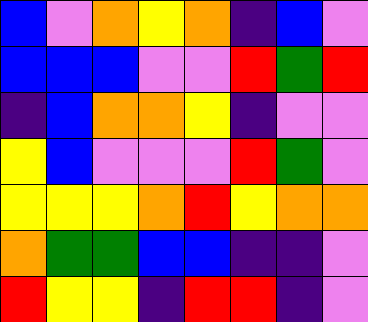[["blue", "violet", "orange", "yellow", "orange", "indigo", "blue", "violet"], ["blue", "blue", "blue", "violet", "violet", "red", "green", "red"], ["indigo", "blue", "orange", "orange", "yellow", "indigo", "violet", "violet"], ["yellow", "blue", "violet", "violet", "violet", "red", "green", "violet"], ["yellow", "yellow", "yellow", "orange", "red", "yellow", "orange", "orange"], ["orange", "green", "green", "blue", "blue", "indigo", "indigo", "violet"], ["red", "yellow", "yellow", "indigo", "red", "red", "indigo", "violet"]]